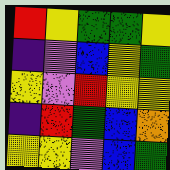[["red", "yellow", "green", "green", "yellow"], ["indigo", "violet", "blue", "yellow", "green"], ["yellow", "violet", "red", "yellow", "yellow"], ["indigo", "red", "green", "blue", "orange"], ["yellow", "yellow", "violet", "blue", "green"]]